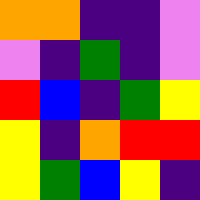[["orange", "orange", "indigo", "indigo", "violet"], ["violet", "indigo", "green", "indigo", "violet"], ["red", "blue", "indigo", "green", "yellow"], ["yellow", "indigo", "orange", "red", "red"], ["yellow", "green", "blue", "yellow", "indigo"]]